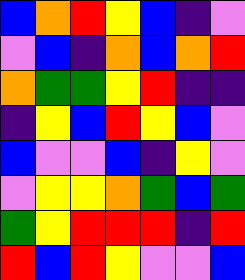[["blue", "orange", "red", "yellow", "blue", "indigo", "violet"], ["violet", "blue", "indigo", "orange", "blue", "orange", "red"], ["orange", "green", "green", "yellow", "red", "indigo", "indigo"], ["indigo", "yellow", "blue", "red", "yellow", "blue", "violet"], ["blue", "violet", "violet", "blue", "indigo", "yellow", "violet"], ["violet", "yellow", "yellow", "orange", "green", "blue", "green"], ["green", "yellow", "red", "red", "red", "indigo", "red"], ["red", "blue", "red", "yellow", "violet", "violet", "blue"]]